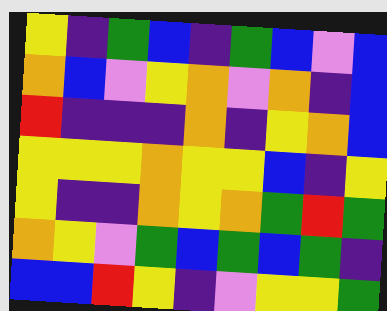[["yellow", "indigo", "green", "blue", "indigo", "green", "blue", "violet", "blue"], ["orange", "blue", "violet", "yellow", "orange", "violet", "orange", "indigo", "blue"], ["red", "indigo", "indigo", "indigo", "orange", "indigo", "yellow", "orange", "blue"], ["yellow", "yellow", "yellow", "orange", "yellow", "yellow", "blue", "indigo", "yellow"], ["yellow", "indigo", "indigo", "orange", "yellow", "orange", "green", "red", "green"], ["orange", "yellow", "violet", "green", "blue", "green", "blue", "green", "indigo"], ["blue", "blue", "red", "yellow", "indigo", "violet", "yellow", "yellow", "green"]]